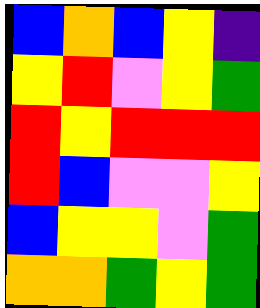[["blue", "orange", "blue", "yellow", "indigo"], ["yellow", "red", "violet", "yellow", "green"], ["red", "yellow", "red", "red", "red"], ["red", "blue", "violet", "violet", "yellow"], ["blue", "yellow", "yellow", "violet", "green"], ["orange", "orange", "green", "yellow", "green"]]